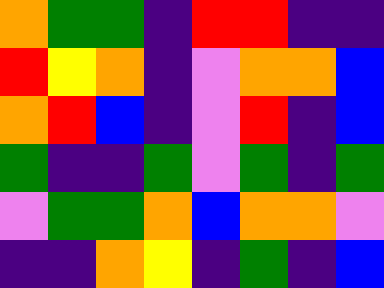[["orange", "green", "green", "indigo", "red", "red", "indigo", "indigo"], ["red", "yellow", "orange", "indigo", "violet", "orange", "orange", "blue"], ["orange", "red", "blue", "indigo", "violet", "red", "indigo", "blue"], ["green", "indigo", "indigo", "green", "violet", "green", "indigo", "green"], ["violet", "green", "green", "orange", "blue", "orange", "orange", "violet"], ["indigo", "indigo", "orange", "yellow", "indigo", "green", "indigo", "blue"]]